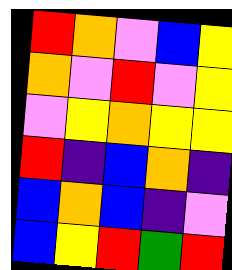[["red", "orange", "violet", "blue", "yellow"], ["orange", "violet", "red", "violet", "yellow"], ["violet", "yellow", "orange", "yellow", "yellow"], ["red", "indigo", "blue", "orange", "indigo"], ["blue", "orange", "blue", "indigo", "violet"], ["blue", "yellow", "red", "green", "red"]]